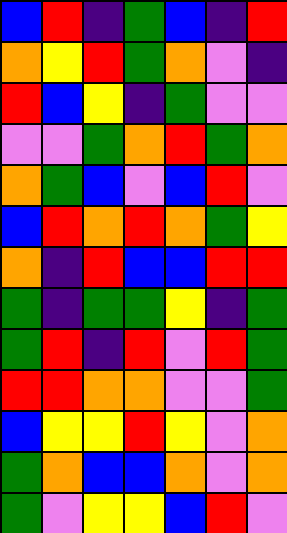[["blue", "red", "indigo", "green", "blue", "indigo", "red"], ["orange", "yellow", "red", "green", "orange", "violet", "indigo"], ["red", "blue", "yellow", "indigo", "green", "violet", "violet"], ["violet", "violet", "green", "orange", "red", "green", "orange"], ["orange", "green", "blue", "violet", "blue", "red", "violet"], ["blue", "red", "orange", "red", "orange", "green", "yellow"], ["orange", "indigo", "red", "blue", "blue", "red", "red"], ["green", "indigo", "green", "green", "yellow", "indigo", "green"], ["green", "red", "indigo", "red", "violet", "red", "green"], ["red", "red", "orange", "orange", "violet", "violet", "green"], ["blue", "yellow", "yellow", "red", "yellow", "violet", "orange"], ["green", "orange", "blue", "blue", "orange", "violet", "orange"], ["green", "violet", "yellow", "yellow", "blue", "red", "violet"]]